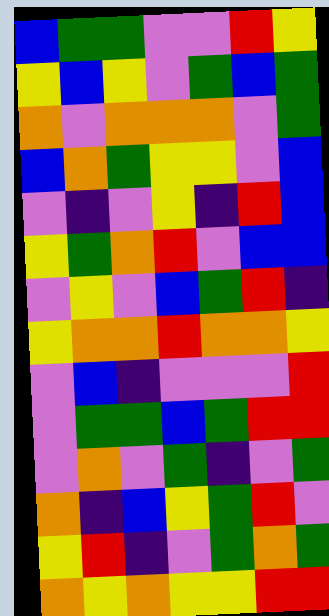[["blue", "green", "green", "violet", "violet", "red", "yellow"], ["yellow", "blue", "yellow", "violet", "green", "blue", "green"], ["orange", "violet", "orange", "orange", "orange", "violet", "green"], ["blue", "orange", "green", "yellow", "yellow", "violet", "blue"], ["violet", "indigo", "violet", "yellow", "indigo", "red", "blue"], ["yellow", "green", "orange", "red", "violet", "blue", "blue"], ["violet", "yellow", "violet", "blue", "green", "red", "indigo"], ["yellow", "orange", "orange", "red", "orange", "orange", "yellow"], ["violet", "blue", "indigo", "violet", "violet", "violet", "red"], ["violet", "green", "green", "blue", "green", "red", "red"], ["violet", "orange", "violet", "green", "indigo", "violet", "green"], ["orange", "indigo", "blue", "yellow", "green", "red", "violet"], ["yellow", "red", "indigo", "violet", "green", "orange", "green"], ["orange", "yellow", "orange", "yellow", "yellow", "red", "red"]]